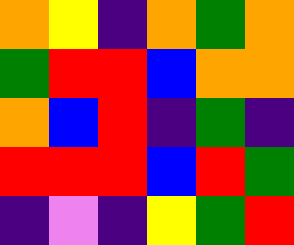[["orange", "yellow", "indigo", "orange", "green", "orange"], ["green", "red", "red", "blue", "orange", "orange"], ["orange", "blue", "red", "indigo", "green", "indigo"], ["red", "red", "red", "blue", "red", "green"], ["indigo", "violet", "indigo", "yellow", "green", "red"]]